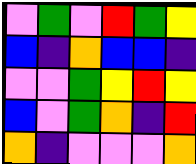[["violet", "green", "violet", "red", "green", "yellow"], ["blue", "indigo", "orange", "blue", "blue", "indigo"], ["violet", "violet", "green", "yellow", "red", "yellow"], ["blue", "violet", "green", "orange", "indigo", "red"], ["orange", "indigo", "violet", "violet", "violet", "orange"]]